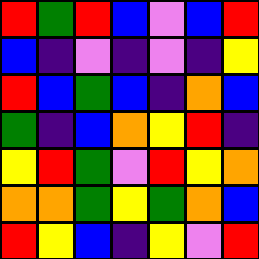[["red", "green", "red", "blue", "violet", "blue", "red"], ["blue", "indigo", "violet", "indigo", "violet", "indigo", "yellow"], ["red", "blue", "green", "blue", "indigo", "orange", "blue"], ["green", "indigo", "blue", "orange", "yellow", "red", "indigo"], ["yellow", "red", "green", "violet", "red", "yellow", "orange"], ["orange", "orange", "green", "yellow", "green", "orange", "blue"], ["red", "yellow", "blue", "indigo", "yellow", "violet", "red"]]